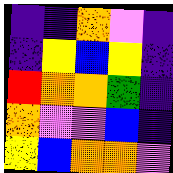[["indigo", "indigo", "orange", "violet", "indigo"], ["indigo", "yellow", "blue", "yellow", "indigo"], ["red", "orange", "orange", "green", "indigo"], ["orange", "violet", "violet", "blue", "indigo"], ["yellow", "blue", "orange", "orange", "violet"]]